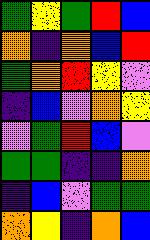[["green", "yellow", "green", "red", "blue"], ["orange", "indigo", "orange", "blue", "red"], ["green", "orange", "red", "yellow", "violet"], ["indigo", "blue", "violet", "orange", "yellow"], ["violet", "green", "red", "blue", "violet"], ["green", "green", "indigo", "indigo", "orange"], ["indigo", "blue", "violet", "green", "green"], ["orange", "yellow", "indigo", "orange", "blue"]]